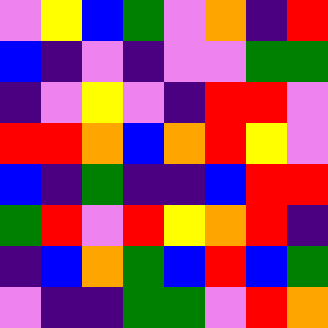[["violet", "yellow", "blue", "green", "violet", "orange", "indigo", "red"], ["blue", "indigo", "violet", "indigo", "violet", "violet", "green", "green"], ["indigo", "violet", "yellow", "violet", "indigo", "red", "red", "violet"], ["red", "red", "orange", "blue", "orange", "red", "yellow", "violet"], ["blue", "indigo", "green", "indigo", "indigo", "blue", "red", "red"], ["green", "red", "violet", "red", "yellow", "orange", "red", "indigo"], ["indigo", "blue", "orange", "green", "blue", "red", "blue", "green"], ["violet", "indigo", "indigo", "green", "green", "violet", "red", "orange"]]